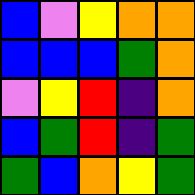[["blue", "violet", "yellow", "orange", "orange"], ["blue", "blue", "blue", "green", "orange"], ["violet", "yellow", "red", "indigo", "orange"], ["blue", "green", "red", "indigo", "green"], ["green", "blue", "orange", "yellow", "green"]]